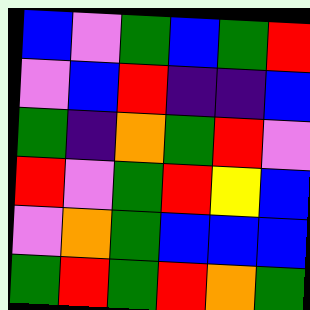[["blue", "violet", "green", "blue", "green", "red"], ["violet", "blue", "red", "indigo", "indigo", "blue"], ["green", "indigo", "orange", "green", "red", "violet"], ["red", "violet", "green", "red", "yellow", "blue"], ["violet", "orange", "green", "blue", "blue", "blue"], ["green", "red", "green", "red", "orange", "green"]]